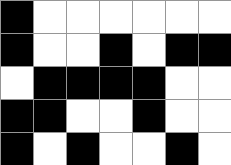[["black", "white", "white", "white", "white", "white", "white"], ["black", "white", "white", "black", "white", "black", "black"], ["white", "black", "black", "black", "black", "white", "white"], ["black", "black", "white", "white", "black", "white", "white"], ["black", "white", "black", "white", "white", "black", "white"]]